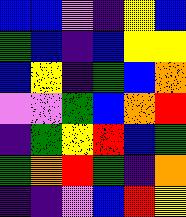[["blue", "blue", "violet", "indigo", "yellow", "blue"], ["green", "blue", "indigo", "blue", "yellow", "yellow"], ["blue", "yellow", "indigo", "green", "blue", "orange"], ["violet", "violet", "green", "blue", "orange", "red"], ["indigo", "green", "yellow", "red", "blue", "green"], ["green", "orange", "red", "green", "indigo", "orange"], ["indigo", "indigo", "violet", "blue", "red", "yellow"]]